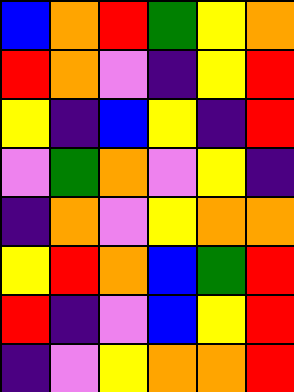[["blue", "orange", "red", "green", "yellow", "orange"], ["red", "orange", "violet", "indigo", "yellow", "red"], ["yellow", "indigo", "blue", "yellow", "indigo", "red"], ["violet", "green", "orange", "violet", "yellow", "indigo"], ["indigo", "orange", "violet", "yellow", "orange", "orange"], ["yellow", "red", "orange", "blue", "green", "red"], ["red", "indigo", "violet", "blue", "yellow", "red"], ["indigo", "violet", "yellow", "orange", "orange", "red"]]